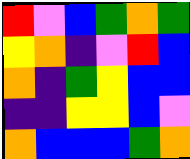[["red", "violet", "blue", "green", "orange", "green"], ["yellow", "orange", "indigo", "violet", "red", "blue"], ["orange", "indigo", "green", "yellow", "blue", "blue"], ["indigo", "indigo", "yellow", "yellow", "blue", "violet"], ["orange", "blue", "blue", "blue", "green", "orange"]]